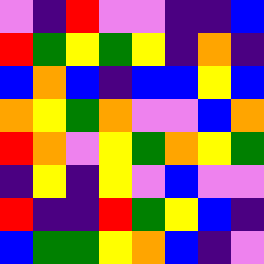[["violet", "indigo", "red", "violet", "violet", "indigo", "indigo", "blue"], ["red", "green", "yellow", "green", "yellow", "indigo", "orange", "indigo"], ["blue", "orange", "blue", "indigo", "blue", "blue", "yellow", "blue"], ["orange", "yellow", "green", "orange", "violet", "violet", "blue", "orange"], ["red", "orange", "violet", "yellow", "green", "orange", "yellow", "green"], ["indigo", "yellow", "indigo", "yellow", "violet", "blue", "violet", "violet"], ["red", "indigo", "indigo", "red", "green", "yellow", "blue", "indigo"], ["blue", "green", "green", "yellow", "orange", "blue", "indigo", "violet"]]